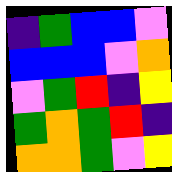[["indigo", "green", "blue", "blue", "violet"], ["blue", "blue", "blue", "violet", "orange"], ["violet", "green", "red", "indigo", "yellow"], ["green", "orange", "green", "red", "indigo"], ["orange", "orange", "green", "violet", "yellow"]]